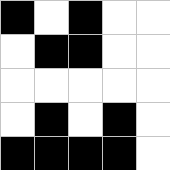[["black", "white", "black", "white", "white"], ["white", "black", "black", "white", "white"], ["white", "white", "white", "white", "white"], ["white", "black", "white", "black", "white"], ["black", "black", "black", "black", "white"]]